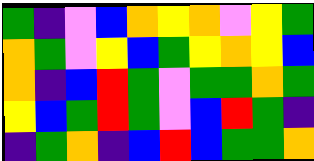[["green", "indigo", "violet", "blue", "orange", "yellow", "orange", "violet", "yellow", "green"], ["orange", "green", "violet", "yellow", "blue", "green", "yellow", "orange", "yellow", "blue"], ["orange", "indigo", "blue", "red", "green", "violet", "green", "green", "orange", "green"], ["yellow", "blue", "green", "red", "green", "violet", "blue", "red", "green", "indigo"], ["indigo", "green", "orange", "indigo", "blue", "red", "blue", "green", "green", "orange"]]